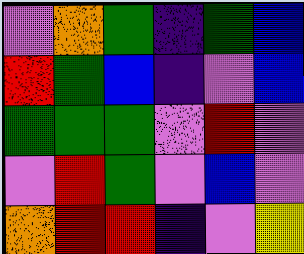[["violet", "orange", "green", "indigo", "green", "blue"], ["red", "green", "blue", "indigo", "violet", "blue"], ["green", "green", "green", "violet", "red", "violet"], ["violet", "red", "green", "violet", "blue", "violet"], ["orange", "red", "red", "indigo", "violet", "yellow"]]